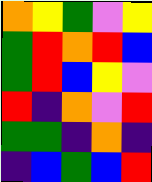[["orange", "yellow", "green", "violet", "yellow"], ["green", "red", "orange", "red", "blue"], ["green", "red", "blue", "yellow", "violet"], ["red", "indigo", "orange", "violet", "red"], ["green", "green", "indigo", "orange", "indigo"], ["indigo", "blue", "green", "blue", "red"]]